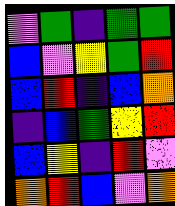[["violet", "green", "indigo", "green", "green"], ["blue", "violet", "yellow", "green", "red"], ["blue", "red", "indigo", "blue", "orange"], ["indigo", "blue", "green", "yellow", "red"], ["blue", "yellow", "indigo", "red", "violet"], ["orange", "red", "blue", "violet", "orange"]]